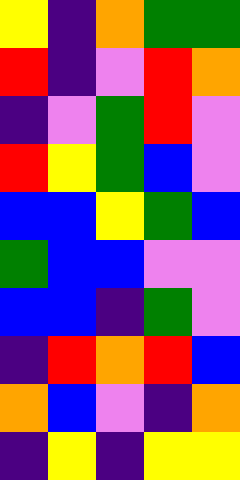[["yellow", "indigo", "orange", "green", "green"], ["red", "indigo", "violet", "red", "orange"], ["indigo", "violet", "green", "red", "violet"], ["red", "yellow", "green", "blue", "violet"], ["blue", "blue", "yellow", "green", "blue"], ["green", "blue", "blue", "violet", "violet"], ["blue", "blue", "indigo", "green", "violet"], ["indigo", "red", "orange", "red", "blue"], ["orange", "blue", "violet", "indigo", "orange"], ["indigo", "yellow", "indigo", "yellow", "yellow"]]